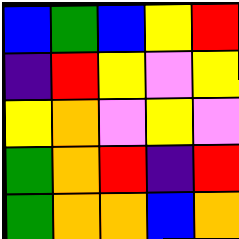[["blue", "green", "blue", "yellow", "red"], ["indigo", "red", "yellow", "violet", "yellow"], ["yellow", "orange", "violet", "yellow", "violet"], ["green", "orange", "red", "indigo", "red"], ["green", "orange", "orange", "blue", "orange"]]